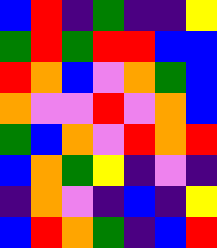[["blue", "red", "indigo", "green", "indigo", "indigo", "yellow"], ["green", "red", "green", "red", "red", "blue", "blue"], ["red", "orange", "blue", "violet", "orange", "green", "blue"], ["orange", "violet", "violet", "red", "violet", "orange", "blue"], ["green", "blue", "orange", "violet", "red", "orange", "red"], ["blue", "orange", "green", "yellow", "indigo", "violet", "indigo"], ["indigo", "orange", "violet", "indigo", "blue", "indigo", "yellow"], ["blue", "red", "orange", "green", "indigo", "blue", "red"]]